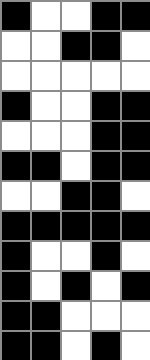[["black", "white", "white", "black", "black"], ["white", "white", "black", "black", "white"], ["white", "white", "white", "white", "white"], ["black", "white", "white", "black", "black"], ["white", "white", "white", "black", "black"], ["black", "black", "white", "black", "black"], ["white", "white", "black", "black", "white"], ["black", "black", "black", "black", "black"], ["black", "white", "white", "black", "white"], ["black", "white", "black", "white", "black"], ["black", "black", "white", "white", "white"], ["black", "black", "white", "black", "white"]]